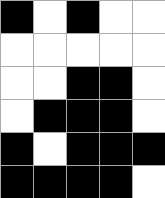[["black", "white", "black", "white", "white"], ["white", "white", "white", "white", "white"], ["white", "white", "black", "black", "white"], ["white", "black", "black", "black", "white"], ["black", "white", "black", "black", "black"], ["black", "black", "black", "black", "white"]]